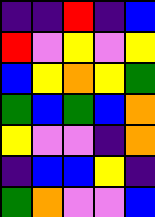[["indigo", "indigo", "red", "indigo", "blue"], ["red", "violet", "yellow", "violet", "yellow"], ["blue", "yellow", "orange", "yellow", "green"], ["green", "blue", "green", "blue", "orange"], ["yellow", "violet", "violet", "indigo", "orange"], ["indigo", "blue", "blue", "yellow", "indigo"], ["green", "orange", "violet", "violet", "blue"]]